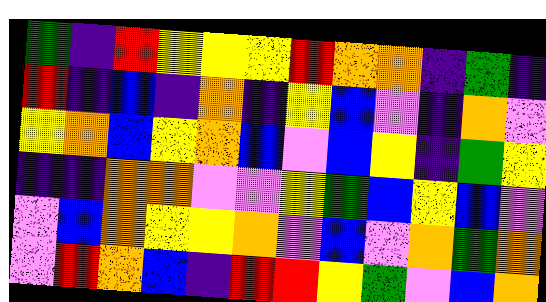[["green", "indigo", "red", "yellow", "yellow", "yellow", "red", "orange", "orange", "indigo", "green", "indigo"], ["red", "indigo", "blue", "indigo", "orange", "indigo", "yellow", "blue", "violet", "indigo", "orange", "violet"], ["yellow", "orange", "blue", "yellow", "orange", "blue", "violet", "blue", "yellow", "indigo", "green", "yellow"], ["indigo", "indigo", "orange", "orange", "violet", "violet", "yellow", "green", "blue", "yellow", "blue", "violet"], ["violet", "blue", "orange", "yellow", "yellow", "orange", "violet", "blue", "violet", "orange", "green", "orange"], ["violet", "red", "orange", "blue", "indigo", "red", "red", "yellow", "green", "violet", "blue", "orange"]]